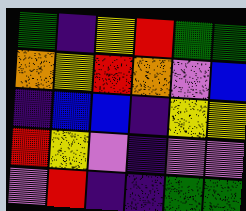[["green", "indigo", "yellow", "red", "green", "green"], ["orange", "yellow", "red", "orange", "violet", "blue"], ["indigo", "blue", "blue", "indigo", "yellow", "yellow"], ["red", "yellow", "violet", "indigo", "violet", "violet"], ["violet", "red", "indigo", "indigo", "green", "green"]]